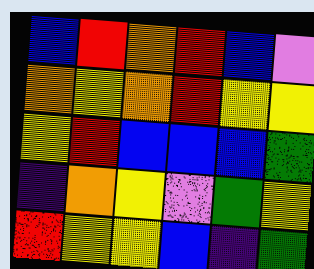[["blue", "red", "orange", "red", "blue", "violet"], ["orange", "yellow", "orange", "red", "yellow", "yellow"], ["yellow", "red", "blue", "blue", "blue", "green"], ["indigo", "orange", "yellow", "violet", "green", "yellow"], ["red", "yellow", "yellow", "blue", "indigo", "green"]]